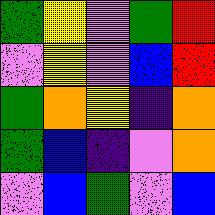[["green", "yellow", "violet", "green", "red"], ["violet", "yellow", "violet", "blue", "red"], ["green", "orange", "yellow", "indigo", "orange"], ["green", "blue", "indigo", "violet", "orange"], ["violet", "blue", "green", "violet", "blue"]]